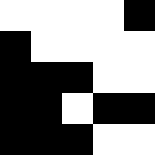[["white", "white", "white", "white", "black"], ["black", "white", "white", "white", "white"], ["black", "black", "black", "white", "white"], ["black", "black", "white", "black", "black"], ["black", "black", "black", "white", "white"]]